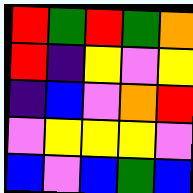[["red", "green", "red", "green", "orange"], ["red", "indigo", "yellow", "violet", "yellow"], ["indigo", "blue", "violet", "orange", "red"], ["violet", "yellow", "yellow", "yellow", "violet"], ["blue", "violet", "blue", "green", "blue"]]